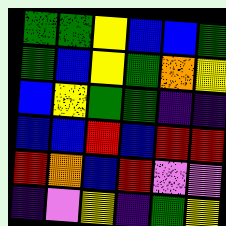[["green", "green", "yellow", "blue", "blue", "green"], ["green", "blue", "yellow", "green", "orange", "yellow"], ["blue", "yellow", "green", "green", "indigo", "indigo"], ["blue", "blue", "red", "blue", "red", "red"], ["red", "orange", "blue", "red", "violet", "violet"], ["indigo", "violet", "yellow", "indigo", "green", "yellow"]]